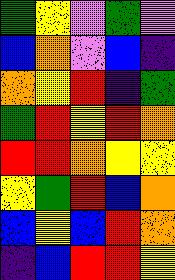[["green", "yellow", "violet", "green", "violet"], ["blue", "orange", "violet", "blue", "indigo"], ["orange", "yellow", "red", "indigo", "green"], ["green", "red", "yellow", "red", "orange"], ["red", "red", "orange", "yellow", "yellow"], ["yellow", "green", "red", "blue", "orange"], ["blue", "yellow", "blue", "red", "orange"], ["indigo", "blue", "red", "red", "yellow"]]